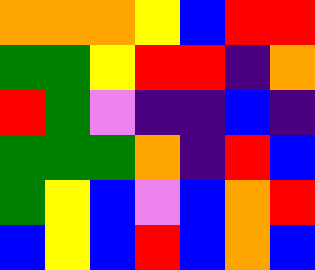[["orange", "orange", "orange", "yellow", "blue", "red", "red"], ["green", "green", "yellow", "red", "red", "indigo", "orange"], ["red", "green", "violet", "indigo", "indigo", "blue", "indigo"], ["green", "green", "green", "orange", "indigo", "red", "blue"], ["green", "yellow", "blue", "violet", "blue", "orange", "red"], ["blue", "yellow", "blue", "red", "blue", "orange", "blue"]]